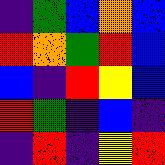[["indigo", "green", "blue", "orange", "blue"], ["red", "orange", "green", "red", "blue"], ["blue", "indigo", "red", "yellow", "blue"], ["red", "green", "indigo", "blue", "indigo"], ["indigo", "red", "indigo", "yellow", "red"]]